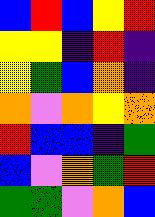[["blue", "red", "blue", "yellow", "red"], ["yellow", "yellow", "indigo", "red", "indigo"], ["yellow", "green", "blue", "orange", "indigo"], ["orange", "violet", "orange", "yellow", "orange"], ["red", "blue", "blue", "indigo", "green"], ["blue", "violet", "orange", "green", "red"], ["green", "green", "violet", "orange", "blue"]]